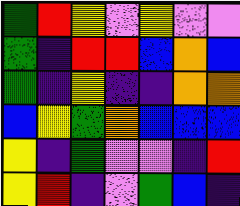[["green", "red", "yellow", "violet", "yellow", "violet", "violet"], ["green", "indigo", "red", "red", "blue", "orange", "blue"], ["green", "indigo", "yellow", "indigo", "indigo", "orange", "orange"], ["blue", "yellow", "green", "orange", "blue", "blue", "blue"], ["yellow", "indigo", "green", "violet", "violet", "indigo", "red"], ["yellow", "red", "indigo", "violet", "green", "blue", "indigo"]]